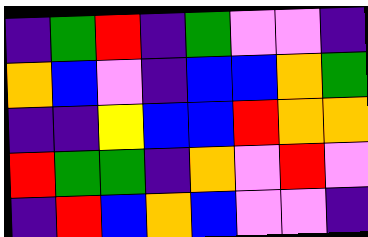[["indigo", "green", "red", "indigo", "green", "violet", "violet", "indigo"], ["orange", "blue", "violet", "indigo", "blue", "blue", "orange", "green"], ["indigo", "indigo", "yellow", "blue", "blue", "red", "orange", "orange"], ["red", "green", "green", "indigo", "orange", "violet", "red", "violet"], ["indigo", "red", "blue", "orange", "blue", "violet", "violet", "indigo"]]